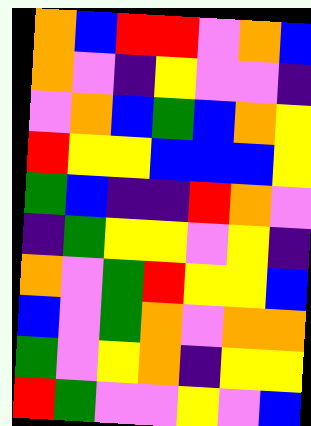[["orange", "blue", "red", "red", "violet", "orange", "blue"], ["orange", "violet", "indigo", "yellow", "violet", "violet", "indigo"], ["violet", "orange", "blue", "green", "blue", "orange", "yellow"], ["red", "yellow", "yellow", "blue", "blue", "blue", "yellow"], ["green", "blue", "indigo", "indigo", "red", "orange", "violet"], ["indigo", "green", "yellow", "yellow", "violet", "yellow", "indigo"], ["orange", "violet", "green", "red", "yellow", "yellow", "blue"], ["blue", "violet", "green", "orange", "violet", "orange", "orange"], ["green", "violet", "yellow", "orange", "indigo", "yellow", "yellow"], ["red", "green", "violet", "violet", "yellow", "violet", "blue"]]